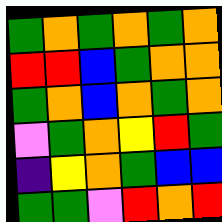[["green", "orange", "green", "orange", "green", "orange"], ["red", "red", "blue", "green", "orange", "orange"], ["green", "orange", "blue", "orange", "green", "orange"], ["violet", "green", "orange", "yellow", "red", "green"], ["indigo", "yellow", "orange", "green", "blue", "blue"], ["green", "green", "violet", "red", "orange", "red"]]